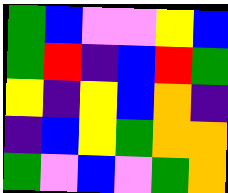[["green", "blue", "violet", "violet", "yellow", "blue"], ["green", "red", "indigo", "blue", "red", "green"], ["yellow", "indigo", "yellow", "blue", "orange", "indigo"], ["indigo", "blue", "yellow", "green", "orange", "orange"], ["green", "violet", "blue", "violet", "green", "orange"]]